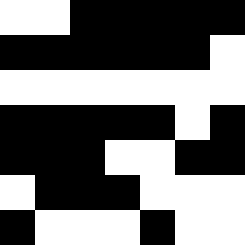[["white", "white", "black", "black", "black", "black", "black"], ["black", "black", "black", "black", "black", "black", "white"], ["white", "white", "white", "white", "white", "white", "white"], ["black", "black", "black", "black", "black", "white", "black"], ["black", "black", "black", "white", "white", "black", "black"], ["white", "black", "black", "black", "white", "white", "white"], ["black", "white", "white", "white", "black", "white", "white"]]